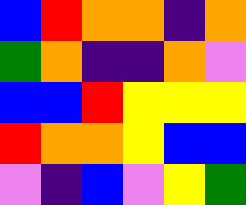[["blue", "red", "orange", "orange", "indigo", "orange"], ["green", "orange", "indigo", "indigo", "orange", "violet"], ["blue", "blue", "red", "yellow", "yellow", "yellow"], ["red", "orange", "orange", "yellow", "blue", "blue"], ["violet", "indigo", "blue", "violet", "yellow", "green"]]